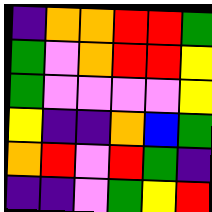[["indigo", "orange", "orange", "red", "red", "green"], ["green", "violet", "orange", "red", "red", "yellow"], ["green", "violet", "violet", "violet", "violet", "yellow"], ["yellow", "indigo", "indigo", "orange", "blue", "green"], ["orange", "red", "violet", "red", "green", "indigo"], ["indigo", "indigo", "violet", "green", "yellow", "red"]]